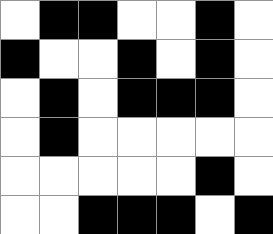[["white", "black", "black", "white", "white", "black", "white"], ["black", "white", "white", "black", "white", "black", "white"], ["white", "black", "white", "black", "black", "black", "white"], ["white", "black", "white", "white", "white", "white", "white"], ["white", "white", "white", "white", "white", "black", "white"], ["white", "white", "black", "black", "black", "white", "black"]]